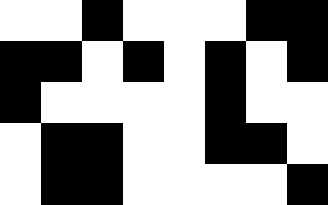[["white", "white", "black", "white", "white", "white", "black", "black"], ["black", "black", "white", "black", "white", "black", "white", "black"], ["black", "white", "white", "white", "white", "black", "white", "white"], ["white", "black", "black", "white", "white", "black", "black", "white"], ["white", "black", "black", "white", "white", "white", "white", "black"]]